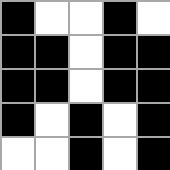[["black", "white", "white", "black", "white"], ["black", "black", "white", "black", "black"], ["black", "black", "white", "black", "black"], ["black", "white", "black", "white", "black"], ["white", "white", "black", "white", "black"]]